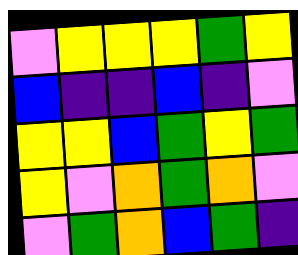[["violet", "yellow", "yellow", "yellow", "green", "yellow"], ["blue", "indigo", "indigo", "blue", "indigo", "violet"], ["yellow", "yellow", "blue", "green", "yellow", "green"], ["yellow", "violet", "orange", "green", "orange", "violet"], ["violet", "green", "orange", "blue", "green", "indigo"]]